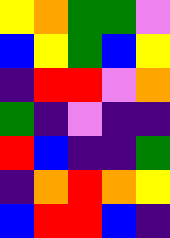[["yellow", "orange", "green", "green", "violet"], ["blue", "yellow", "green", "blue", "yellow"], ["indigo", "red", "red", "violet", "orange"], ["green", "indigo", "violet", "indigo", "indigo"], ["red", "blue", "indigo", "indigo", "green"], ["indigo", "orange", "red", "orange", "yellow"], ["blue", "red", "red", "blue", "indigo"]]